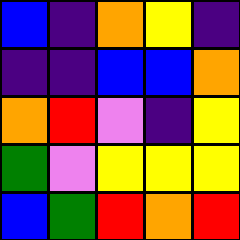[["blue", "indigo", "orange", "yellow", "indigo"], ["indigo", "indigo", "blue", "blue", "orange"], ["orange", "red", "violet", "indigo", "yellow"], ["green", "violet", "yellow", "yellow", "yellow"], ["blue", "green", "red", "orange", "red"]]